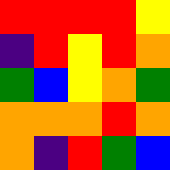[["red", "red", "red", "red", "yellow"], ["indigo", "red", "yellow", "red", "orange"], ["green", "blue", "yellow", "orange", "green"], ["orange", "orange", "orange", "red", "orange"], ["orange", "indigo", "red", "green", "blue"]]